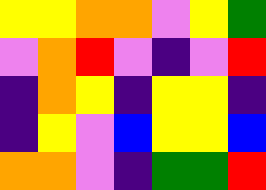[["yellow", "yellow", "orange", "orange", "violet", "yellow", "green"], ["violet", "orange", "red", "violet", "indigo", "violet", "red"], ["indigo", "orange", "yellow", "indigo", "yellow", "yellow", "indigo"], ["indigo", "yellow", "violet", "blue", "yellow", "yellow", "blue"], ["orange", "orange", "violet", "indigo", "green", "green", "red"]]